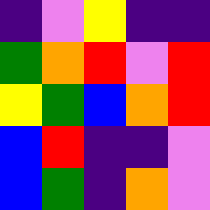[["indigo", "violet", "yellow", "indigo", "indigo"], ["green", "orange", "red", "violet", "red"], ["yellow", "green", "blue", "orange", "red"], ["blue", "red", "indigo", "indigo", "violet"], ["blue", "green", "indigo", "orange", "violet"]]